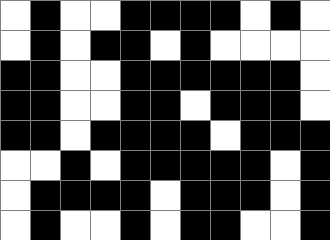[["white", "black", "white", "white", "black", "black", "black", "black", "white", "black", "white"], ["white", "black", "white", "black", "black", "white", "black", "white", "white", "white", "white"], ["black", "black", "white", "white", "black", "black", "black", "black", "black", "black", "white"], ["black", "black", "white", "white", "black", "black", "white", "black", "black", "black", "white"], ["black", "black", "white", "black", "black", "black", "black", "white", "black", "black", "black"], ["white", "white", "black", "white", "black", "black", "black", "black", "black", "white", "black"], ["white", "black", "black", "black", "black", "white", "black", "black", "black", "white", "black"], ["white", "black", "white", "white", "black", "white", "black", "black", "white", "white", "black"]]